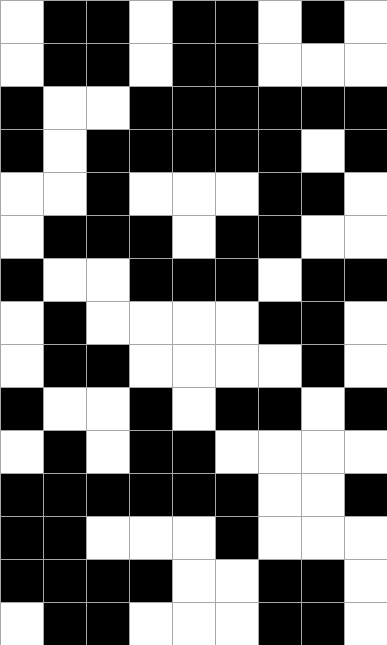[["white", "black", "black", "white", "black", "black", "white", "black", "white"], ["white", "black", "black", "white", "black", "black", "white", "white", "white"], ["black", "white", "white", "black", "black", "black", "black", "black", "black"], ["black", "white", "black", "black", "black", "black", "black", "white", "black"], ["white", "white", "black", "white", "white", "white", "black", "black", "white"], ["white", "black", "black", "black", "white", "black", "black", "white", "white"], ["black", "white", "white", "black", "black", "black", "white", "black", "black"], ["white", "black", "white", "white", "white", "white", "black", "black", "white"], ["white", "black", "black", "white", "white", "white", "white", "black", "white"], ["black", "white", "white", "black", "white", "black", "black", "white", "black"], ["white", "black", "white", "black", "black", "white", "white", "white", "white"], ["black", "black", "black", "black", "black", "black", "white", "white", "black"], ["black", "black", "white", "white", "white", "black", "white", "white", "white"], ["black", "black", "black", "black", "white", "white", "black", "black", "white"], ["white", "black", "black", "white", "white", "white", "black", "black", "white"]]